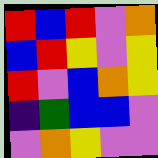[["red", "blue", "red", "violet", "orange"], ["blue", "red", "yellow", "violet", "yellow"], ["red", "violet", "blue", "orange", "yellow"], ["indigo", "green", "blue", "blue", "violet"], ["violet", "orange", "yellow", "violet", "violet"]]